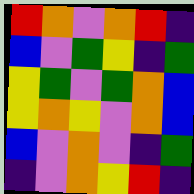[["red", "orange", "violet", "orange", "red", "indigo"], ["blue", "violet", "green", "yellow", "indigo", "green"], ["yellow", "green", "violet", "green", "orange", "blue"], ["yellow", "orange", "yellow", "violet", "orange", "blue"], ["blue", "violet", "orange", "violet", "indigo", "green"], ["indigo", "violet", "orange", "yellow", "red", "indigo"]]